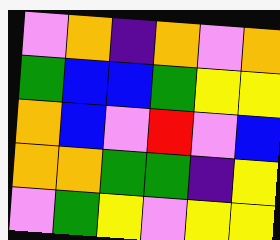[["violet", "orange", "indigo", "orange", "violet", "orange"], ["green", "blue", "blue", "green", "yellow", "yellow"], ["orange", "blue", "violet", "red", "violet", "blue"], ["orange", "orange", "green", "green", "indigo", "yellow"], ["violet", "green", "yellow", "violet", "yellow", "yellow"]]